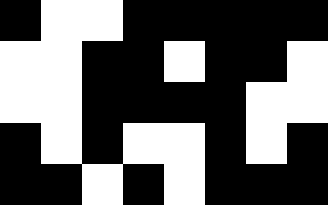[["black", "white", "white", "black", "black", "black", "black", "black"], ["white", "white", "black", "black", "white", "black", "black", "white"], ["white", "white", "black", "black", "black", "black", "white", "white"], ["black", "white", "black", "white", "white", "black", "white", "black"], ["black", "black", "white", "black", "white", "black", "black", "black"]]